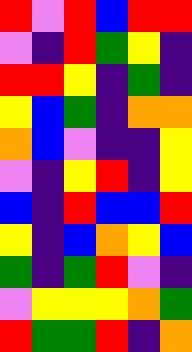[["red", "violet", "red", "blue", "red", "red"], ["violet", "indigo", "red", "green", "yellow", "indigo"], ["red", "red", "yellow", "indigo", "green", "indigo"], ["yellow", "blue", "green", "indigo", "orange", "orange"], ["orange", "blue", "violet", "indigo", "indigo", "yellow"], ["violet", "indigo", "yellow", "red", "indigo", "yellow"], ["blue", "indigo", "red", "blue", "blue", "red"], ["yellow", "indigo", "blue", "orange", "yellow", "blue"], ["green", "indigo", "green", "red", "violet", "indigo"], ["violet", "yellow", "yellow", "yellow", "orange", "green"], ["red", "green", "green", "red", "indigo", "orange"]]